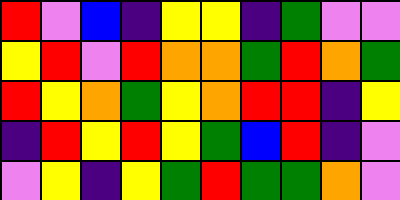[["red", "violet", "blue", "indigo", "yellow", "yellow", "indigo", "green", "violet", "violet"], ["yellow", "red", "violet", "red", "orange", "orange", "green", "red", "orange", "green"], ["red", "yellow", "orange", "green", "yellow", "orange", "red", "red", "indigo", "yellow"], ["indigo", "red", "yellow", "red", "yellow", "green", "blue", "red", "indigo", "violet"], ["violet", "yellow", "indigo", "yellow", "green", "red", "green", "green", "orange", "violet"]]